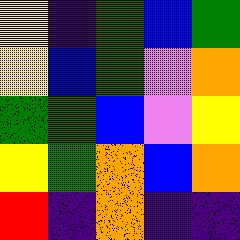[["yellow", "indigo", "green", "blue", "green"], ["yellow", "blue", "green", "violet", "orange"], ["green", "green", "blue", "violet", "yellow"], ["yellow", "green", "orange", "blue", "orange"], ["red", "indigo", "orange", "indigo", "indigo"]]